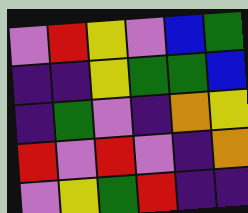[["violet", "red", "yellow", "violet", "blue", "green"], ["indigo", "indigo", "yellow", "green", "green", "blue"], ["indigo", "green", "violet", "indigo", "orange", "yellow"], ["red", "violet", "red", "violet", "indigo", "orange"], ["violet", "yellow", "green", "red", "indigo", "indigo"]]